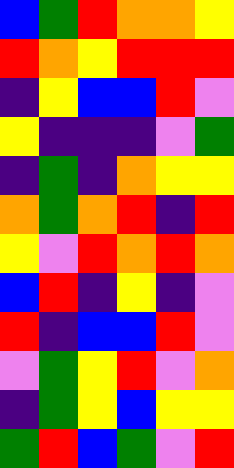[["blue", "green", "red", "orange", "orange", "yellow"], ["red", "orange", "yellow", "red", "red", "red"], ["indigo", "yellow", "blue", "blue", "red", "violet"], ["yellow", "indigo", "indigo", "indigo", "violet", "green"], ["indigo", "green", "indigo", "orange", "yellow", "yellow"], ["orange", "green", "orange", "red", "indigo", "red"], ["yellow", "violet", "red", "orange", "red", "orange"], ["blue", "red", "indigo", "yellow", "indigo", "violet"], ["red", "indigo", "blue", "blue", "red", "violet"], ["violet", "green", "yellow", "red", "violet", "orange"], ["indigo", "green", "yellow", "blue", "yellow", "yellow"], ["green", "red", "blue", "green", "violet", "red"]]